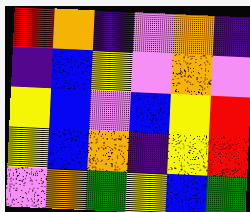[["red", "orange", "indigo", "violet", "orange", "indigo"], ["indigo", "blue", "yellow", "violet", "orange", "violet"], ["yellow", "blue", "violet", "blue", "yellow", "red"], ["yellow", "blue", "orange", "indigo", "yellow", "red"], ["violet", "orange", "green", "yellow", "blue", "green"]]